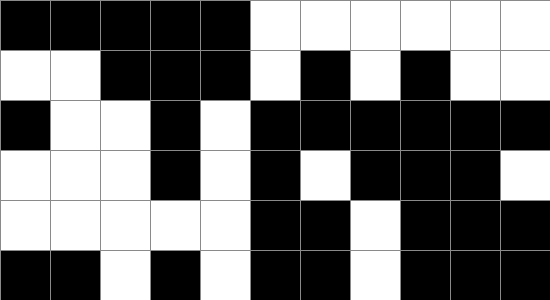[["black", "black", "black", "black", "black", "white", "white", "white", "white", "white", "white"], ["white", "white", "black", "black", "black", "white", "black", "white", "black", "white", "white"], ["black", "white", "white", "black", "white", "black", "black", "black", "black", "black", "black"], ["white", "white", "white", "black", "white", "black", "white", "black", "black", "black", "white"], ["white", "white", "white", "white", "white", "black", "black", "white", "black", "black", "black"], ["black", "black", "white", "black", "white", "black", "black", "white", "black", "black", "black"]]